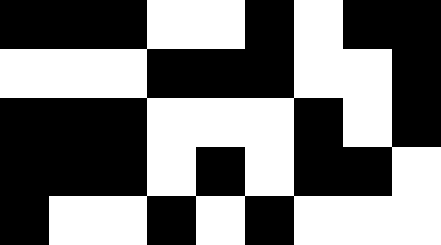[["black", "black", "black", "white", "white", "black", "white", "black", "black"], ["white", "white", "white", "black", "black", "black", "white", "white", "black"], ["black", "black", "black", "white", "white", "white", "black", "white", "black"], ["black", "black", "black", "white", "black", "white", "black", "black", "white"], ["black", "white", "white", "black", "white", "black", "white", "white", "white"]]